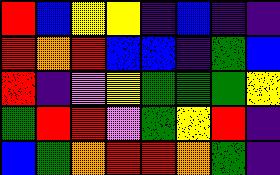[["red", "blue", "yellow", "yellow", "indigo", "blue", "indigo", "indigo"], ["red", "orange", "red", "blue", "blue", "indigo", "green", "blue"], ["red", "indigo", "violet", "yellow", "green", "green", "green", "yellow"], ["green", "red", "red", "violet", "green", "yellow", "red", "indigo"], ["blue", "green", "orange", "red", "red", "orange", "green", "indigo"]]